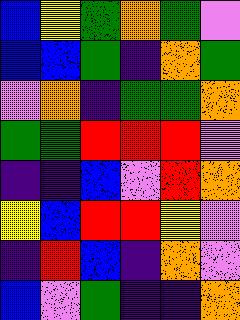[["blue", "yellow", "green", "orange", "green", "violet"], ["blue", "blue", "green", "indigo", "orange", "green"], ["violet", "orange", "indigo", "green", "green", "orange"], ["green", "green", "red", "red", "red", "violet"], ["indigo", "indigo", "blue", "violet", "red", "orange"], ["yellow", "blue", "red", "red", "yellow", "violet"], ["indigo", "red", "blue", "indigo", "orange", "violet"], ["blue", "violet", "green", "indigo", "indigo", "orange"]]